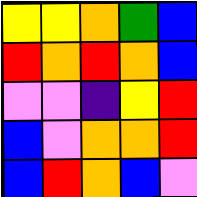[["yellow", "yellow", "orange", "green", "blue"], ["red", "orange", "red", "orange", "blue"], ["violet", "violet", "indigo", "yellow", "red"], ["blue", "violet", "orange", "orange", "red"], ["blue", "red", "orange", "blue", "violet"]]